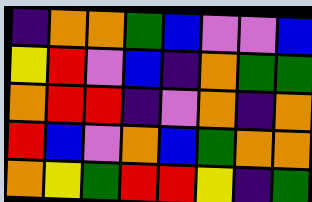[["indigo", "orange", "orange", "green", "blue", "violet", "violet", "blue"], ["yellow", "red", "violet", "blue", "indigo", "orange", "green", "green"], ["orange", "red", "red", "indigo", "violet", "orange", "indigo", "orange"], ["red", "blue", "violet", "orange", "blue", "green", "orange", "orange"], ["orange", "yellow", "green", "red", "red", "yellow", "indigo", "green"]]